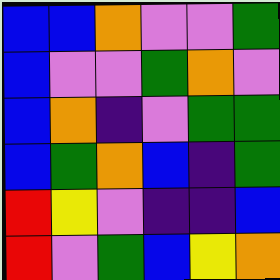[["blue", "blue", "orange", "violet", "violet", "green"], ["blue", "violet", "violet", "green", "orange", "violet"], ["blue", "orange", "indigo", "violet", "green", "green"], ["blue", "green", "orange", "blue", "indigo", "green"], ["red", "yellow", "violet", "indigo", "indigo", "blue"], ["red", "violet", "green", "blue", "yellow", "orange"]]